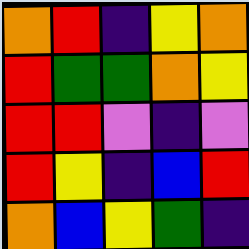[["orange", "red", "indigo", "yellow", "orange"], ["red", "green", "green", "orange", "yellow"], ["red", "red", "violet", "indigo", "violet"], ["red", "yellow", "indigo", "blue", "red"], ["orange", "blue", "yellow", "green", "indigo"]]